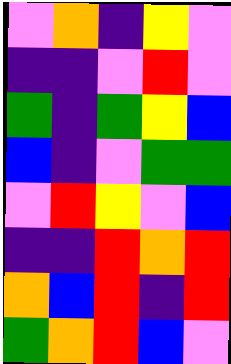[["violet", "orange", "indigo", "yellow", "violet"], ["indigo", "indigo", "violet", "red", "violet"], ["green", "indigo", "green", "yellow", "blue"], ["blue", "indigo", "violet", "green", "green"], ["violet", "red", "yellow", "violet", "blue"], ["indigo", "indigo", "red", "orange", "red"], ["orange", "blue", "red", "indigo", "red"], ["green", "orange", "red", "blue", "violet"]]